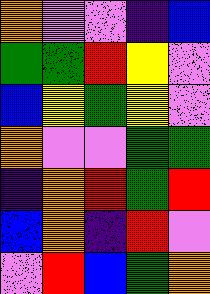[["orange", "violet", "violet", "indigo", "blue"], ["green", "green", "red", "yellow", "violet"], ["blue", "yellow", "green", "yellow", "violet"], ["orange", "violet", "violet", "green", "green"], ["indigo", "orange", "red", "green", "red"], ["blue", "orange", "indigo", "red", "violet"], ["violet", "red", "blue", "green", "orange"]]